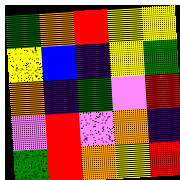[["green", "orange", "red", "yellow", "yellow"], ["yellow", "blue", "indigo", "yellow", "green"], ["orange", "indigo", "green", "violet", "red"], ["violet", "red", "violet", "orange", "indigo"], ["green", "red", "orange", "yellow", "red"]]